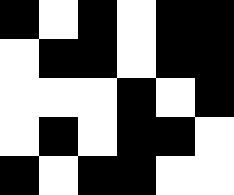[["black", "white", "black", "white", "black", "black"], ["white", "black", "black", "white", "black", "black"], ["white", "white", "white", "black", "white", "black"], ["white", "black", "white", "black", "black", "white"], ["black", "white", "black", "black", "white", "white"]]